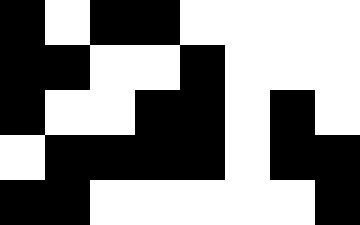[["black", "white", "black", "black", "white", "white", "white", "white"], ["black", "black", "white", "white", "black", "white", "white", "white"], ["black", "white", "white", "black", "black", "white", "black", "white"], ["white", "black", "black", "black", "black", "white", "black", "black"], ["black", "black", "white", "white", "white", "white", "white", "black"]]